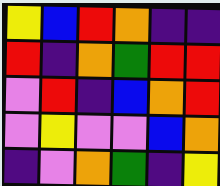[["yellow", "blue", "red", "orange", "indigo", "indigo"], ["red", "indigo", "orange", "green", "red", "red"], ["violet", "red", "indigo", "blue", "orange", "red"], ["violet", "yellow", "violet", "violet", "blue", "orange"], ["indigo", "violet", "orange", "green", "indigo", "yellow"]]